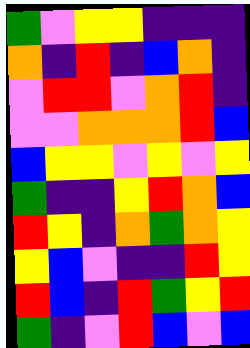[["green", "violet", "yellow", "yellow", "indigo", "indigo", "indigo"], ["orange", "indigo", "red", "indigo", "blue", "orange", "indigo"], ["violet", "red", "red", "violet", "orange", "red", "indigo"], ["violet", "violet", "orange", "orange", "orange", "red", "blue"], ["blue", "yellow", "yellow", "violet", "yellow", "violet", "yellow"], ["green", "indigo", "indigo", "yellow", "red", "orange", "blue"], ["red", "yellow", "indigo", "orange", "green", "orange", "yellow"], ["yellow", "blue", "violet", "indigo", "indigo", "red", "yellow"], ["red", "blue", "indigo", "red", "green", "yellow", "red"], ["green", "indigo", "violet", "red", "blue", "violet", "blue"]]